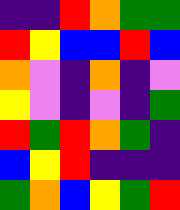[["indigo", "indigo", "red", "orange", "green", "green"], ["red", "yellow", "blue", "blue", "red", "blue"], ["orange", "violet", "indigo", "orange", "indigo", "violet"], ["yellow", "violet", "indigo", "violet", "indigo", "green"], ["red", "green", "red", "orange", "green", "indigo"], ["blue", "yellow", "red", "indigo", "indigo", "indigo"], ["green", "orange", "blue", "yellow", "green", "red"]]